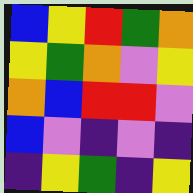[["blue", "yellow", "red", "green", "orange"], ["yellow", "green", "orange", "violet", "yellow"], ["orange", "blue", "red", "red", "violet"], ["blue", "violet", "indigo", "violet", "indigo"], ["indigo", "yellow", "green", "indigo", "yellow"]]